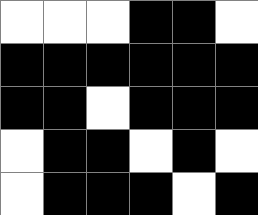[["white", "white", "white", "black", "black", "white"], ["black", "black", "black", "black", "black", "black"], ["black", "black", "white", "black", "black", "black"], ["white", "black", "black", "white", "black", "white"], ["white", "black", "black", "black", "white", "black"]]